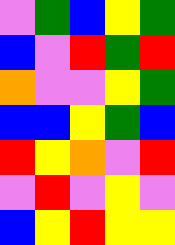[["violet", "green", "blue", "yellow", "green"], ["blue", "violet", "red", "green", "red"], ["orange", "violet", "violet", "yellow", "green"], ["blue", "blue", "yellow", "green", "blue"], ["red", "yellow", "orange", "violet", "red"], ["violet", "red", "violet", "yellow", "violet"], ["blue", "yellow", "red", "yellow", "yellow"]]